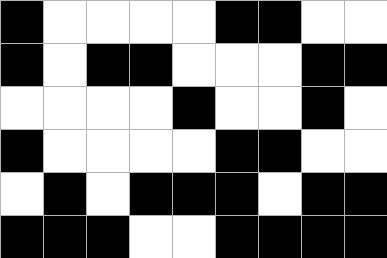[["black", "white", "white", "white", "white", "black", "black", "white", "white"], ["black", "white", "black", "black", "white", "white", "white", "black", "black"], ["white", "white", "white", "white", "black", "white", "white", "black", "white"], ["black", "white", "white", "white", "white", "black", "black", "white", "white"], ["white", "black", "white", "black", "black", "black", "white", "black", "black"], ["black", "black", "black", "white", "white", "black", "black", "black", "black"]]